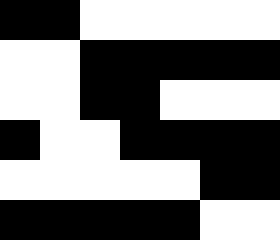[["black", "black", "white", "white", "white", "white", "white"], ["white", "white", "black", "black", "black", "black", "black"], ["white", "white", "black", "black", "white", "white", "white"], ["black", "white", "white", "black", "black", "black", "black"], ["white", "white", "white", "white", "white", "black", "black"], ["black", "black", "black", "black", "black", "white", "white"]]